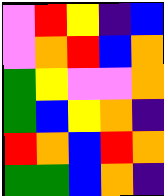[["violet", "red", "yellow", "indigo", "blue"], ["violet", "orange", "red", "blue", "orange"], ["green", "yellow", "violet", "violet", "orange"], ["green", "blue", "yellow", "orange", "indigo"], ["red", "orange", "blue", "red", "orange"], ["green", "green", "blue", "orange", "indigo"]]